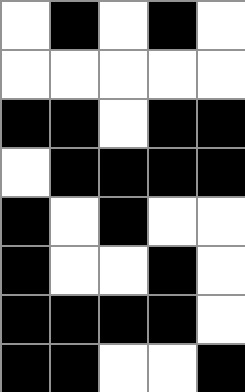[["white", "black", "white", "black", "white"], ["white", "white", "white", "white", "white"], ["black", "black", "white", "black", "black"], ["white", "black", "black", "black", "black"], ["black", "white", "black", "white", "white"], ["black", "white", "white", "black", "white"], ["black", "black", "black", "black", "white"], ["black", "black", "white", "white", "black"]]